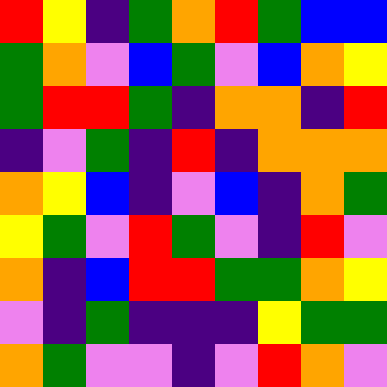[["red", "yellow", "indigo", "green", "orange", "red", "green", "blue", "blue"], ["green", "orange", "violet", "blue", "green", "violet", "blue", "orange", "yellow"], ["green", "red", "red", "green", "indigo", "orange", "orange", "indigo", "red"], ["indigo", "violet", "green", "indigo", "red", "indigo", "orange", "orange", "orange"], ["orange", "yellow", "blue", "indigo", "violet", "blue", "indigo", "orange", "green"], ["yellow", "green", "violet", "red", "green", "violet", "indigo", "red", "violet"], ["orange", "indigo", "blue", "red", "red", "green", "green", "orange", "yellow"], ["violet", "indigo", "green", "indigo", "indigo", "indigo", "yellow", "green", "green"], ["orange", "green", "violet", "violet", "indigo", "violet", "red", "orange", "violet"]]